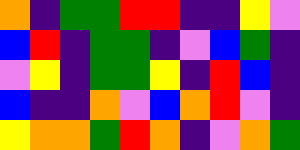[["orange", "indigo", "green", "green", "red", "red", "indigo", "indigo", "yellow", "violet"], ["blue", "red", "indigo", "green", "green", "indigo", "violet", "blue", "green", "indigo"], ["violet", "yellow", "indigo", "green", "green", "yellow", "indigo", "red", "blue", "indigo"], ["blue", "indigo", "indigo", "orange", "violet", "blue", "orange", "red", "violet", "indigo"], ["yellow", "orange", "orange", "green", "red", "orange", "indigo", "violet", "orange", "green"]]